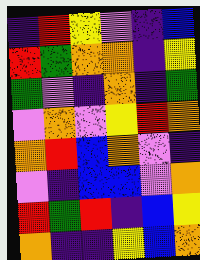[["indigo", "red", "yellow", "violet", "indigo", "blue"], ["red", "green", "orange", "orange", "indigo", "yellow"], ["green", "violet", "indigo", "orange", "indigo", "green"], ["violet", "orange", "violet", "yellow", "red", "orange"], ["orange", "red", "blue", "orange", "violet", "indigo"], ["violet", "indigo", "blue", "blue", "violet", "orange"], ["red", "green", "red", "indigo", "blue", "yellow"], ["orange", "indigo", "indigo", "yellow", "blue", "orange"]]